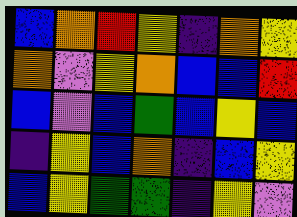[["blue", "orange", "red", "yellow", "indigo", "orange", "yellow"], ["orange", "violet", "yellow", "orange", "blue", "blue", "red"], ["blue", "violet", "blue", "green", "blue", "yellow", "blue"], ["indigo", "yellow", "blue", "orange", "indigo", "blue", "yellow"], ["blue", "yellow", "green", "green", "indigo", "yellow", "violet"]]